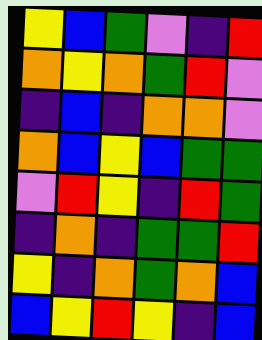[["yellow", "blue", "green", "violet", "indigo", "red"], ["orange", "yellow", "orange", "green", "red", "violet"], ["indigo", "blue", "indigo", "orange", "orange", "violet"], ["orange", "blue", "yellow", "blue", "green", "green"], ["violet", "red", "yellow", "indigo", "red", "green"], ["indigo", "orange", "indigo", "green", "green", "red"], ["yellow", "indigo", "orange", "green", "orange", "blue"], ["blue", "yellow", "red", "yellow", "indigo", "blue"]]